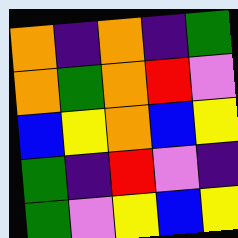[["orange", "indigo", "orange", "indigo", "green"], ["orange", "green", "orange", "red", "violet"], ["blue", "yellow", "orange", "blue", "yellow"], ["green", "indigo", "red", "violet", "indigo"], ["green", "violet", "yellow", "blue", "yellow"]]